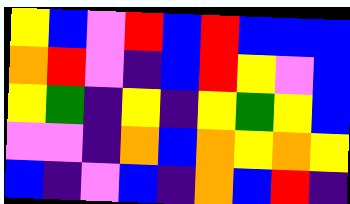[["yellow", "blue", "violet", "red", "blue", "red", "blue", "blue", "blue"], ["orange", "red", "violet", "indigo", "blue", "red", "yellow", "violet", "blue"], ["yellow", "green", "indigo", "yellow", "indigo", "yellow", "green", "yellow", "blue"], ["violet", "violet", "indigo", "orange", "blue", "orange", "yellow", "orange", "yellow"], ["blue", "indigo", "violet", "blue", "indigo", "orange", "blue", "red", "indigo"]]